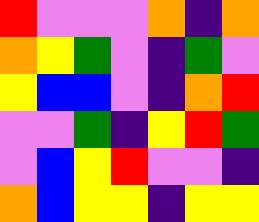[["red", "violet", "violet", "violet", "orange", "indigo", "orange"], ["orange", "yellow", "green", "violet", "indigo", "green", "violet"], ["yellow", "blue", "blue", "violet", "indigo", "orange", "red"], ["violet", "violet", "green", "indigo", "yellow", "red", "green"], ["violet", "blue", "yellow", "red", "violet", "violet", "indigo"], ["orange", "blue", "yellow", "yellow", "indigo", "yellow", "yellow"]]